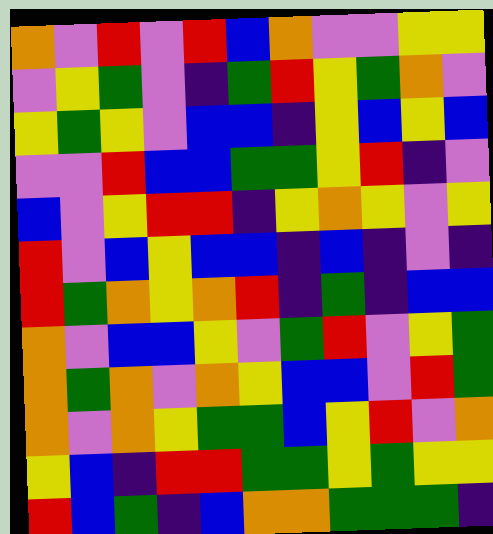[["orange", "violet", "red", "violet", "red", "blue", "orange", "violet", "violet", "yellow", "yellow"], ["violet", "yellow", "green", "violet", "indigo", "green", "red", "yellow", "green", "orange", "violet"], ["yellow", "green", "yellow", "violet", "blue", "blue", "indigo", "yellow", "blue", "yellow", "blue"], ["violet", "violet", "red", "blue", "blue", "green", "green", "yellow", "red", "indigo", "violet"], ["blue", "violet", "yellow", "red", "red", "indigo", "yellow", "orange", "yellow", "violet", "yellow"], ["red", "violet", "blue", "yellow", "blue", "blue", "indigo", "blue", "indigo", "violet", "indigo"], ["red", "green", "orange", "yellow", "orange", "red", "indigo", "green", "indigo", "blue", "blue"], ["orange", "violet", "blue", "blue", "yellow", "violet", "green", "red", "violet", "yellow", "green"], ["orange", "green", "orange", "violet", "orange", "yellow", "blue", "blue", "violet", "red", "green"], ["orange", "violet", "orange", "yellow", "green", "green", "blue", "yellow", "red", "violet", "orange"], ["yellow", "blue", "indigo", "red", "red", "green", "green", "yellow", "green", "yellow", "yellow"], ["red", "blue", "green", "indigo", "blue", "orange", "orange", "green", "green", "green", "indigo"]]